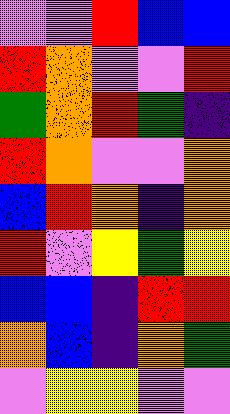[["violet", "violet", "red", "blue", "blue"], ["red", "orange", "violet", "violet", "red"], ["green", "orange", "red", "green", "indigo"], ["red", "orange", "violet", "violet", "orange"], ["blue", "red", "orange", "indigo", "orange"], ["red", "violet", "yellow", "green", "yellow"], ["blue", "blue", "indigo", "red", "red"], ["orange", "blue", "indigo", "orange", "green"], ["violet", "yellow", "yellow", "violet", "violet"]]